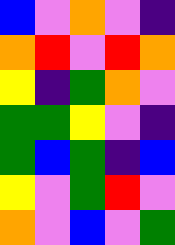[["blue", "violet", "orange", "violet", "indigo"], ["orange", "red", "violet", "red", "orange"], ["yellow", "indigo", "green", "orange", "violet"], ["green", "green", "yellow", "violet", "indigo"], ["green", "blue", "green", "indigo", "blue"], ["yellow", "violet", "green", "red", "violet"], ["orange", "violet", "blue", "violet", "green"]]